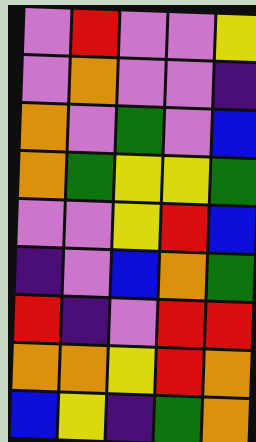[["violet", "red", "violet", "violet", "yellow"], ["violet", "orange", "violet", "violet", "indigo"], ["orange", "violet", "green", "violet", "blue"], ["orange", "green", "yellow", "yellow", "green"], ["violet", "violet", "yellow", "red", "blue"], ["indigo", "violet", "blue", "orange", "green"], ["red", "indigo", "violet", "red", "red"], ["orange", "orange", "yellow", "red", "orange"], ["blue", "yellow", "indigo", "green", "orange"]]